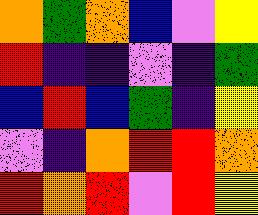[["orange", "green", "orange", "blue", "violet", "yellow"], ["red", "indigo", "indigo", "violet", "indigo", "green"], ["blue", "red", "blue", "green", "indigo", "yellow"], ["violet", "indigo", "orange", "red", "red", "orange"], ["red", "orange", "red", "violet", "red", "yellow"]]